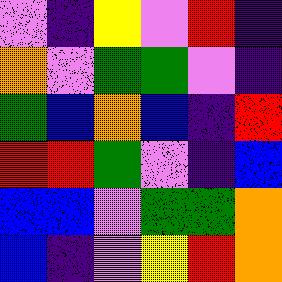[["violet", "indigo", "yellow", "violet", "red", "indigo"], ["orange", "violet", "green", "green", "violet", "indigo"], ["green", "blue", "orange", "blue", "indigo", "red"], ["red", "red", "green", "violet", "indigo", "blue"], ["blue", "blue", "violet", "green", "green", "orange"], ["blue", "indigo", "violet", "yellow", "red", "orange"]]